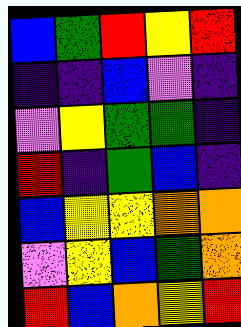[["blue", "green", "red", "yellow", "red"], ["indigo", "indigo", "blue", "violet", "indigo"], ["violet", "yellow", "green", "green", "indigo"], ["red", "indigo", "green", "blue", "indigo"], ["blue", "yellow", "yellow", "orange", "orange"], ["violet", "yellow", "blue", "green", "orange"], ["red", "blue", "orange", "yellow", "red"]]